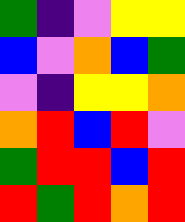[["green", "indigo", "violet", "yellow", "yellow"], ["blue", "violet", "orange", "blue", "green"], ["violet", "indigo", "yellow", "yellow", "orange"], ["orange", "red", "blue", "red", "violet"], ["green", "red", "red", "blue", "red"], ["red", "green", "red", "orange", "red"]]